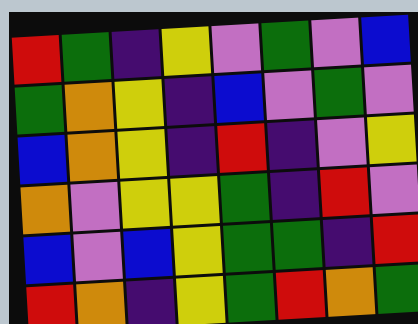[["red", "green", "indigo", "yellow", "violet", "green", "violet", "blue"], ["green", "orange", "yellow", "indigo", "blue", "violet", "green", "violet"], ["blue", "orange", "yellow", "indigo", "red", "indigo", "violet", "yellow"], ["orange", "violet", "yellow", "yellow", "green", "indigo", "red", "violet"], ["blue", "violet", "blue", "yellow", "green", "green", "indigo", "red"], ["red", "orange", "indigo", "yellow", "green", "red", "orange", "green"]]